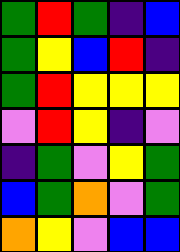[["green", "red", "green", "indigo", "blue"], ["green", "yellow", "blue", "red", "indigo"], ["green", "red", "yellow", "yellow", "yellow"], ["violet", "red", "yellow", "indigo", "violet"], ["indigo", "green", "violet", "yellow", "green"], ["blue", "green", "orange", "violet", "green"], ["orange", "yellow", "violet", "blue", "blue"]]